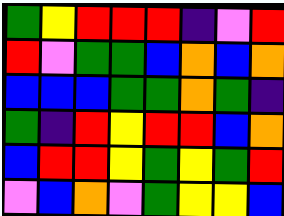[["green", "yellow", "red", "red", "red", "indigo", "violet", "red"], ["red", "violet", "green", "green", "blue", "orange", "blue", "orange"], ["blue", "blue", "blue", "green", "green", "orange", "green", "indigo"], ["green", "indigo", "red", "yellow", "red", "red", "blue", "orange"], ["blue", "red", "red", "yellow", "green", "yellow", "green", "red"], ["violet", "blue", "orange", "violet", "green", "yellow", "yellow", "blue"]]